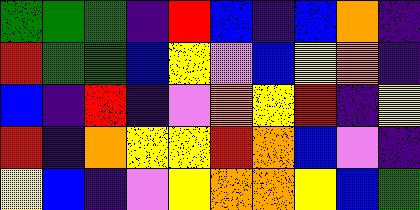[["green", "green", "green", "indigo", "red", "blue", "indigo", "blue", "orange", "indigo"], ["red", "green", "green", "blue", "yellow", "violet", "blue", "yellow", "orange", "indigo"], ["blue", "indigo", "red", "indigo", "violet", "orange", "yellow", "red", "indigo", "yellow"], ["red", "indigo", "orange", "yellow", "yellow", "red", "orange", "blue", "violet", "indigo"], ["yellow", "blue", "indigo", "violet", "yellow", "orange", "orange", "yellow", "blue", "green"]]